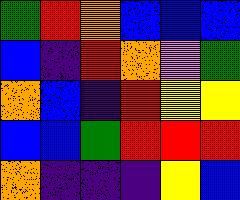[["green", "red", "orange", "blue", "blue", "blue"], ["blue", "indigo", "red", "orange", "violet", "green"], ["orange", "blue", "indigo", "red", "yellow", "yellow"], ["blue", "blue", "green", "red", "red", "red"], ["orange", "indigo", "indigo", "indigo", "yellow", "blue"]]